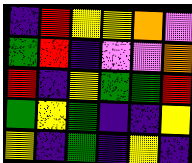[["indigo", "red", "yellow", "yellow", "orange", "violet"], ["green", "red", "indigo", "violet", "violet", "orange"], ["red", "indigo", "yellow", "green", "green", "red"], ["green", "yellow", "green", "indigo", "indigo", "yellow"], ["yellow", "indigo", "green", "indigo", "yellow", "indigo"]]